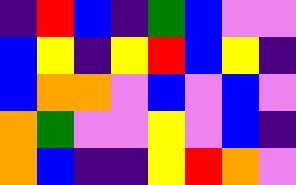[["indigo", "red", "blue", "indigo", "green", "blue", "violet", "violet"], ["blue", "yellow", "indigo", "yellow", "red", "blue", "yellow", "indigo"], ["blue", "orange", "orange", "violet", "blue", "violet", "blue", "violet"], ["orange", "green", "violet", "violet", "yellow", "violet", "blue", "indigo"], ["orange", "blue", "indigo", "indigo", "yellow", "red", "orange", "violet"]]